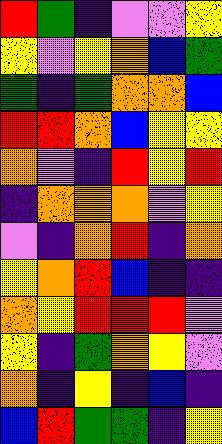[["red", "green", "indigo", "violet", "violet", "yellow"], ["yellow", "violet", "yellow", "orange", "blue", "green"], ["green", "indigo", "green", "orange", "orange", "blue"], ["red", "red", "orange", "blue", "yellow", "yellow"], ["orange", "violet", "indigo", "red", "yellow", "red"], ["indigo", "orange", "orange", "orange", "violet", "yellow"], ["violet", "indigo", "orange", "red", "indigo", "orange"], ["yellow", "orange", "red", "blue", "indigo", "indigo"], ["orange", "yellow", "red", "red", "red", "violet"], ["yellow", "indigo", "green", "orange", "yellow", "violet"], ["orange", "indigo", "yellow", "indigo", "blue", "indigo"], ["blue", "red", "green", "green", "indigo", "yellow"]]